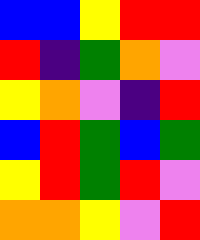[["blue", "blue", "yellow", "red", "red"], ["red", "indigo", "green", "orange", "violet"], ["yellow", "orange", "violet", "indigo", "red"], ["blue", "red", "green", "blue", "green"], ["yellow", "red", "green", "red", "violet"], ["orange", "orange", "yellow", "violet", "red"]]